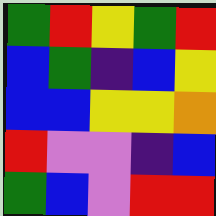[["green", "red", "yellow", "green", "red"], ["blue", "green", "indigo", "blue", "yellow"], ["blue", "blue", "yellow", "yellow", "orange"], ["red", "violet", "violet", "indigo", "blue"], ["green", "blue", "violet", "red", "red"]]